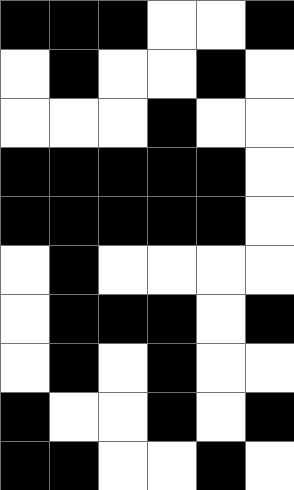[["black", "black", "black", "white", "white", "black"], ["white", "black", "white", "white", "black", "white"], ["white", "white", "white", "black", "white", "white"], ["black", "black", "black", "black", "black", "white"], ["black", "black", "black", "black", "black", "white"], ["white", "black", "white", "white", "white", "white"], ["white", "black", "black", "black", "white", "black"], ["white", "black", "white", "black", "white", "white"], ["black", "white", "white", "black", "white", "black"], ["black", "black", "white", "white", "black", "white"]]